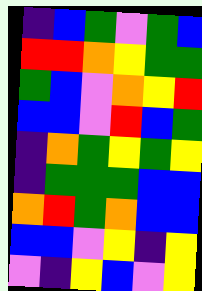[["indigo", "blue", "green", "violet", "green", "blue"], ["red", "red", "orange", "yellow", "green", "green"], ["green", "blue", "violet", "orange", "yellow", "red"], ["blue", "blue", "violet", "red", "blue", "green"], ["indigo", "orange", "green", "yellow", "green", "yellow"], ["indigo", "green", "green", "green", "blue", "blue"], ["orange", "red", "green", "orange", "blue", "blue"], ["blue", "blue", "violet", "yellow", "indigo", "yellow"], ["violet", "indigo", "yellow", "blue", "violet", "yellow"]]